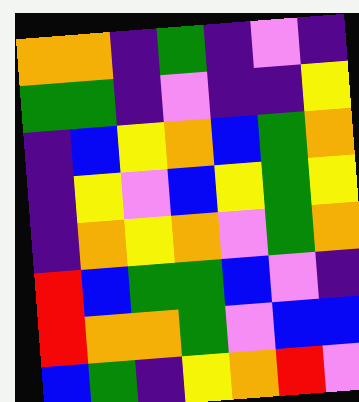[["orange", "orange", "indigo", "green", "indigo", "violet", "indigo"], ["green", "green", "indigo", "violet", "indigo", "indigo", "yellow"], ["indigo", "blue", "yellow", "orange", "blue", "green", "orange"], ["indigo", "yellow", "violet", "blue", "yellow", "green", "yellow"], ["indigo", "orange", "yellow", "orange", "violet", "green", "orange"], ["red", "blue", "green", "green", "blue", "violet", "indigo"], ["red", "orange", "orange", "green", "violet", "blue", "blue"], ["blue", "green", "indigo", "yellow", "orange", "red", "violet"]]